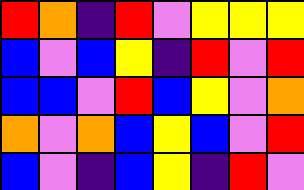[["red", "orange", "indigo", "red", "violet", "yellow", "yellow", "yellow"], ["blue", "violet", "blue", "yellow", "indigo", "red", "violet", "red"], ["blue", "blue", "violet", "red", "blue", "yellow", "violet", "orange"], ["orange", "violet", "orange", "blue", "yellow", "blue", "violet", "red"], ["blue", "violet", "indigo", "blue", "yellow", "indigo", "red", "violet"]]